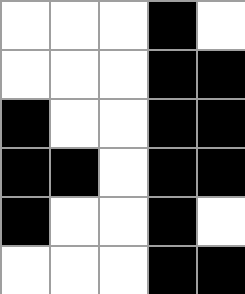[["white", "white", "white", "black", "white"], ["white", "white", "white", "black", "black"], ["black", "white", "white", "black", "black"], ["black", "black", "white", "black", "black"], ["black", "white", "white", "black", "white"], ["white", "white", "white", "black", "black"]]